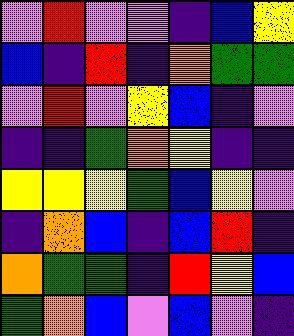[["violet", "red", "violet", "violet", "indigo", "blue", "yellow"], ["blue", "indigo", "red", "indigo", "orange", "green", "green"], ["violet", "red", "violet", "yellow", "blue", "indigo", "violet"], ["indigo", "indigo", "green", "orange", "yellow", "indigo", "indigo"], ["yellow", "yellow", "yellow", "green", "blue", "yellow", "violet"], ["indigo", "orange", "blue", "indigo", "blue", "red", "indigo"], ["orange", "green", "green", "indigo", "red", "yellow", "blue"], ["green", "orange", "blue", "violet", "blue", "violet", "indigo"]]